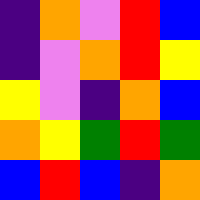[["indigo", "orange", "violet", "red", "blue"], ["indigo", "violet", "orange", "red", "yellow"], ["yellow", "violet", "indigo", "orange", "blue"], ["orange", "yellow", "green", "red", "green"], ["blue", "red", "blue", "indigo", "orange"]]